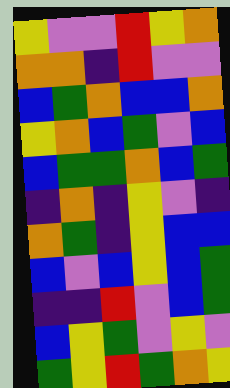[["yellow", "violet", "violet", "red", "yellow", "orange"], ["orange", "orange", "indigo", "red", "violet", "violet"], ["blue", "green", "orange", "blue", "blue", "orange"], ["yellow", "orange", "blue", "green", "violet", "blue"], ["blue", "green", "green", "orange", "blue", "green"], ["indigo", "orange", "indigo", "yellow", "violet", "indigo"], ["orange", "green", "indigo", "yellow", "blue", "blue"], ["blue", "violet", "blue", "yellow", "blue", "green"], ["indigo", "indigo", "red", "violet", "blue", "green"], ["blue", "yellow", "green", "violet", "yellow", "violet"], ["green", "yellow", "red", "green", "orange", "yellow"]]